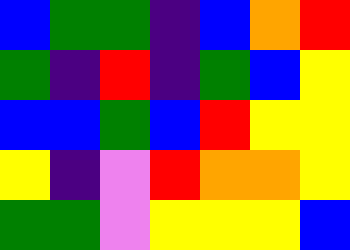[["blue", "green", "green", "indigo", "blue", "orange", "red"], ["green", "indigo", "red", "indigo", "green", "blue", "yellow"], ["blue", "blue", "green", "blue", "red", "yellow", "yellow"], ["yellow", "indigo", "violet", "red", "orange", "orange", "yellow"], ["green", "green", "violet", "yellow", "yellow", "yellow", "blue"]]